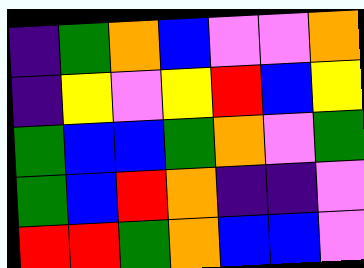[["indigo", "green", "orange", "blue", "violet", "violet", "orange"], ["indigo", "yellow", "violet", "yellow", "red", "blue", "yellow"], ["green", "blue", "blue", "green", "orange", "violet", "green"], ["green", "blue", "red", "orange", "indigo", "indigo", "violet"], ["red", "red", "green", "orange", "blue", "blue", "violet"]]